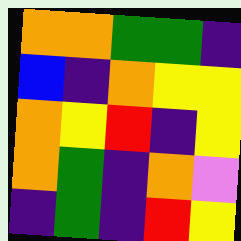[["orange", "orange", "green", "green", "indigo"], ["blue", "indigo", "orange", "yellow", "yellow"], ["orange", "yellow", "red", "indigo", "yellow"], ["orange", "green", "indigo", "orange", "violet"], ["indigo", "green", "indigo", "red", "yellow"]]